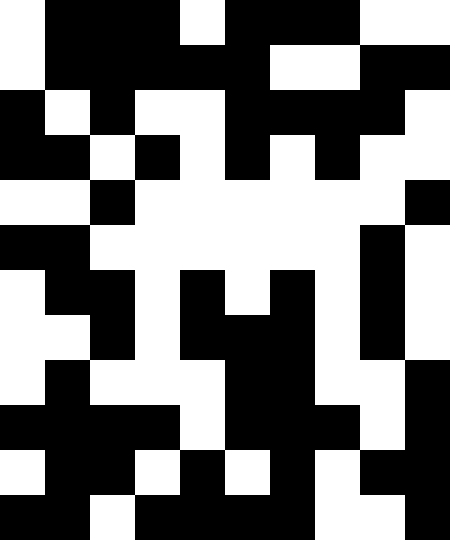[["white", "black", "black", "black", "white", "black", "black", "black", "white", "white"], ["white", "black", "black", "black", "black", "black", "white", "white", "black", "black"], ["black", "white", "black", "white", "white", "black", "black", "black", "black", "white"], ["black", "black", "white", "black", "white", "black", "white", "black", "white", "white"], ["white", "white", "black", "white", "white", "white", "white", "white", "white", "black"], ["black", "black", "white", "white", "white", "white", "white", "white", "black", "white"], ["white", "black", "black", "white", "black", "white", "black", "white", "black", "white"], ["white", "white", "black", "white", "black", "black", "black", "white", "black", "white"], ["white", "black", "white", "white", "white", "black", "black", "white", "white", "black"], ["black", "black", "black", "black", "white", "black", "black", "black", "white", "black"], ["white", "black", "black", "white", "black", "white", "black", "white", "black", "black"], ["black", "black", "white", "black", "black", "black", "black", "white", "white", "black"]]